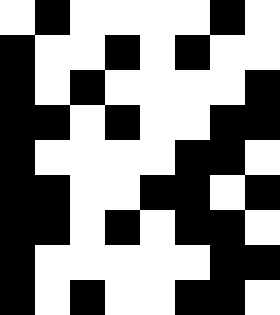[["white", "black", "white", "white", "white", "white", "black", "white"], ["black", "white", "white", "black", "white", "black", "white", "white"], ["black", "white", "black", "white", "white", "white", "white", "black"], ["black", "black", "white", "black", "white", "white", "black", "black"], ["black", "white", "white", "white", "white", "black", "black", "white"], ["black", "black", "white", "white", "black", "black", "white", "black"], ["black", "black", "white", "black", "white", "black", "black", "white"], ["black", "white", "white", "white", "white", "white", "black", "black"], ["black", "white", "black", "white", "white", "black", "black", "white"]]